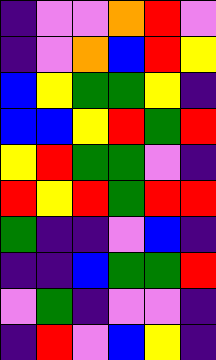[["indigo", "violet", "violet", "orange", "red", "violet"], ["indigo", "violet", "orange", "blue", "red", "yellow"], ["blue", "yellow", "green", "green", "yellow", "indigo"], ["blue", "blue", "yellow", "red", "green", "red"], ["yellow", "red", "green", "green", "violet", "indigo"], ["red", "yellow", "red", "green", "red", "red"], ["green", "indigo", "indigo", "violet", "blue", "indigo"], ["indigo", "indigo", "blue", "green", "green", "red"], ["violet", "green", "indigo", "violet", "violet", "indigo"], ["indigo", "red", "violet", "blue", "yellow", "indigo"]]